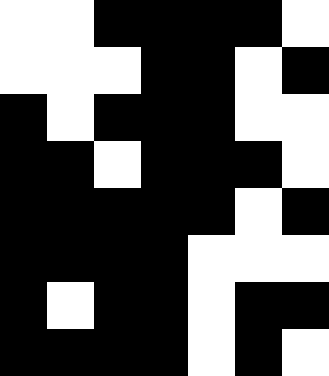[["white", "white", "black", "black", "black", "black", "white"], ["white", "white", "white", "black", "black", "white", "black"], ["black", "white", "black", "black", "black", "white", "white"], ["black", "black", "white", "black", "black", "black", "white"], ["black", "black", "black", "black", "black", "white", "black"], ["black", "black", "black", "black", "white", "white", "white"], ["black", "white", "black", "black", "white", "black", "black"], ["black", "black", "black", "black", "white", "black", "white"]]